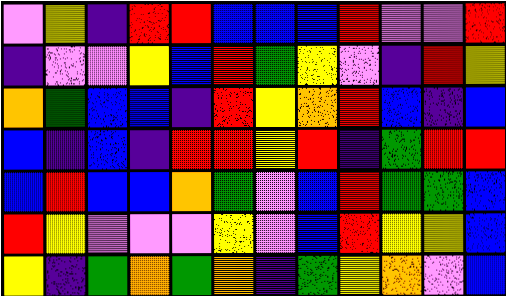[["violet", "yellow", "indigo", "red", "red", "blue", "blue", "blue", "red", "violet", "violet", "red"], ["indigo", "violet", "violet", "yellow", "blue", "red", "green", "yellow", "violet", "indigo", "red", "yellow"], ["orange", "green", "blue", "blue", "indigo", "red", "yellow", "orange", "red", "blue", "indigo", "blue"], ["blue", "indigo", "blue", "indigo", "red", "red", "yellow", "red", "indigo", "green", "red", "red"], ["blue", "red", "blue", "blue", "orange", "green", "violet", "blue", "red", "green", "green", "blue"], ["red", "yellow", "violet", "violet", "violet", "yellow", "violet", "blue", "red", "yellow", "yellow", "blue"], ["yellow", "indigo", "green", "orange", "green", "orange", "indigo", "green", "yellow", "orange", "violet", "blue"]]